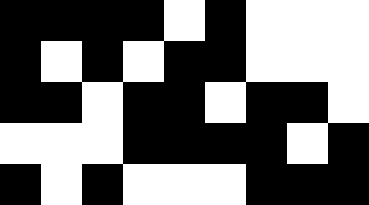[["black", "black", "black", "black", "white", "black", "white", "white", "white"], ["black", "white", "black", "white", "black", "black", "white", "white", "white"], ["black", "black", "white", "black", "black", "white", "black", "black", "white"], ["white", "white", "white", "black", "black", "black", "black", "white", "black"], ["black", "white", "black", "white", "white", "white", "black", "black", "black"]]